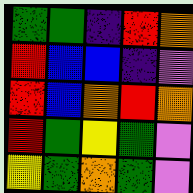[["green", "green", "indigo", "red", "orange"], ["red", "blue", "blue", "indigo", "violet"], ["red", "blue", "orange", "red", "orange"], ["red", "green", "yellow", "green", "violet"], ["yellow", "green", "orange", "green", "violet"]]